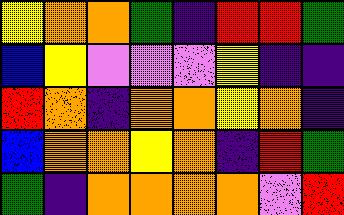[["yellow", "orange", "orange", "green", "indigo", "red", "red", "green"], ["blue", "yellow", "violet", "violet", "violet", "yellow", "indigo", "indigo"], ["red", "orange", "indigo", "orange", "orange", "yellow", "orange", "indigo"], ["blue", "orange", "orange", "yellow", "orange", "indigo", "red", "green"], ["green", "indigo", "orange", "orange", "orange", "orange", "violet", "red"]]